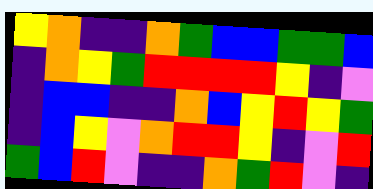[["yellow", "orange", "indigo", "indigo", "orange", "green", "blue", "blue", "green", "green", "blue"], ["indigo", "orange", "yellow", "green", "red", "red", "red", "red", "yellow", "indigo", "violet"], ["indigo", "blue", "blue", "indigo", "indigo", "orange", "blue", "yellow", "red", "yellow", "green"], ["indigo", "blue", "yellow", "violet", "orange", "red", "red", "yellow", "indigo", "violet", "red"], ["green", "blue", "red", "violet", "indigo", "indigo", "orange", "green", "red", "violet", "indigo"]]